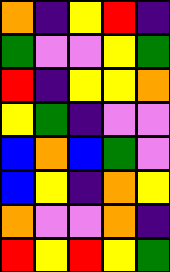[["orange", "indigo", "yellow", "red", "indigo"], ["green", "violet", "violet", "yellow", "green"], ["red", "indigo", "yellow", "yellow", "orange"], ["yellow", "green", "indigo", "violet", "violet"], ["blue", "orange", "blue", "green", "violet"], ["blue", "yellow", "indigo", "orange", "yellow"], ["orange", "violet", "violet", "orange", "indigo"], ["red", "yellow", "red", "yellow", "green"]]